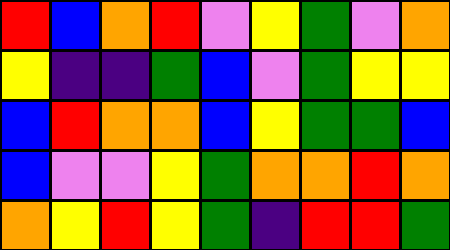[["red", "blue", "orange", "red", "violet", "yellow", "green", "violet", "orange"], ["yellow", "indigo", "indigo", "green", "blue", "violet", "green", "yellow", "yellow"], ["blue", "red", "orange", "orange", "blue", "yellow", "green", "green", "blue"], ["blue", "violet", "violet", "yellow", "green", "orange", "orange", "red", "orange"], ["orange", "yellow", "red", "yellow", "green", "indigo", "red", "red", "green"]]